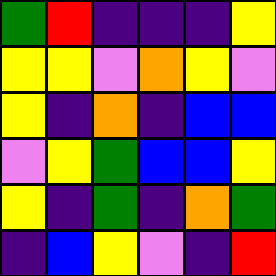[["green", "red", "indigo", "indigo", "indigo", "yellow"], ["yellow", "yellow", "violet", "orange", "yellow", "violet"], ["yellow", "indigo", "orange", "indigo", "blue", "blue"], ["violet", "yellow", "green", "blue", "blue", "yellow"], ["yellow", "indigo", "green", "indigo", "orange", "green"], ["indigo", "blue", "yellow", "violet", "indigo", "red"]]